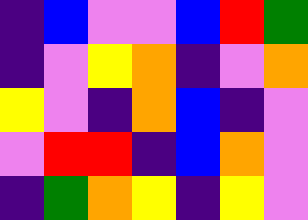[["indigo", "blue", "violet", "violet", "blue", "red", "green"], ["indigo", "violet", "yellow", "orange", "indigo", "violet", "orange"], ["yellow", "violet", "indigo", "orange", "blue", "indigo", "violet"], ["violet", "red", "red", "indigo", "blue", "orange", "violet"], ["indigo", "green", "orange", "yellow", "indigo", "yellow", "violet"]]